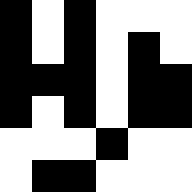[["black", "white", "black", "white", "white", "white"], ["black", "white", "black", "white", "black", "white"], ["black", "black", "black", "white", "black", "black"], ["black", "white", "black", "white", "black", "black"], ["white", "white", "white", "black", "white", "white"], ["white", "black", "black", "white", "white", "white"]]